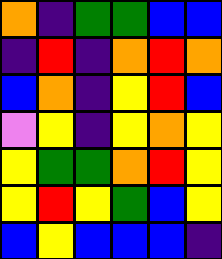[["orange", "indigo", "green", "green", "blue", "blue"], ["indigo", "red", "indigo", "orange", "red", "orange"], ["blue", "orange", "indigo", "yellow", "red", "blue"], ["violet", "yellow", "indigo", "yellow", "orange", "yellow"], ["yellow", "green", "green", "orange", "red", "yellow"], ["yellow", "red", "yellow", "green", "blue", "yellow"], ["blue", "yellow", "blue", "blue", "blue", "indigo"]]